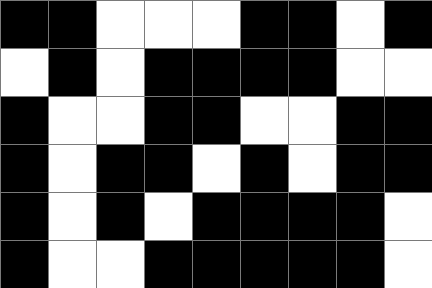[["black", "black", "white", "white", "white", "black", "black", "white", "black"], ["white", "black", "white", "black", "black", "black", "black", "white", "white"], ["black", "white", "white", "black", "black", "white", "white", "black", "black"], ["black", "white", "black", "black", "white", "black", "white", "black", "black"], ["black", "white", "black", "white", "black", "black", "black", "black", "white"], ["black", "white", "white", "black", "black", "black", "black", "black", "white"]]